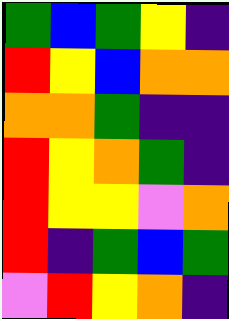[["green", "blue", "green", "yellow", "indigo"], ["red", "yellow", "blue", "orange", "orange"], ["orange", "orange", "green", "indigo", "indigo"], ["red", "yellow", "orange", "green", "indigo"], ["red", "yellow", "yellow", "violet", "orange"], ["red", "indigo", "green", "blue", "green"], ["violet", "red", "yellow", "orange", "indigo"]]